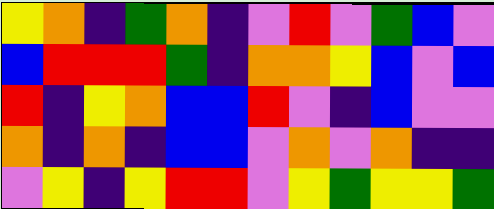[["yellow", "orange", "indigo", "green", "orange", "indigo", "violet", "red", "violet", "green", "blue", "violet"], ["blue", "red", "red", "red", "green", "indigo", "orange", "orange", "yellow", "blue", "violet", "blue"], ["red", "indigo", "yellow", "orange", "blue", "blue", "red", "violet", "indigo", "blue", "violet", "violet"], ["orange", "indigo", "orange", "indigo", "blue", "blue", "violet", "orange", "violet", "orange", "indigo", "indigo"], ["violet", "yellow", "indigo", "yellow", "red", "red", "violet", "yellow", "green", "yellow", "yellow", "green"]]